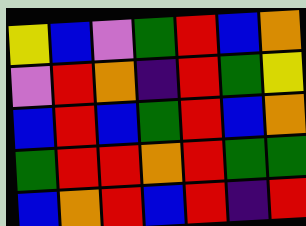[["yellow", "blue", "violet", "green", "red", "blue", "orange"], ["violet", "red", "orange", "indigo", "red", "green", "yellow"], ["blue", "red", "blue", "green", "red", "blue", "orange"], ["green", "red", "red", "orange", "red", "green", "green"], ["blue", "orange", "red", "blue", "red", "indigo", "red"]]